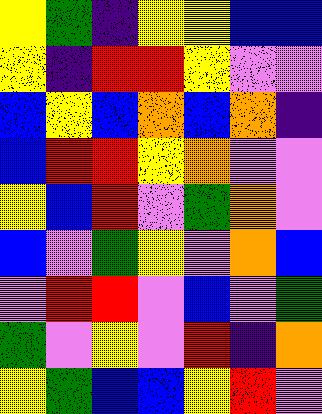[["yellow", "green", "indigo", "yellow", "yellow", "blue", "blue"], ["yellow", "indigo", "red", "red", "yellow", "violet", "violet"], ["blue", "yellow", "blue", "orange", "blue", "orange", "indigo"], ["blue", "red", "red", "yellow", "orange", "violet", "violet"], ["yellow", "blue", "red", "violet", "green", "orange", "violet"], ["blue", "violet", "green", "yellow", "violet", "orange", "blue"], ["violet", "red", "red", "violet", "blue", "violet", "green"], ["green", "violet", "yellow", "violet", "red", "indigo", "orange"], ["yellow", "green", "blue", "blue", "yellow", "red", "violet"]]